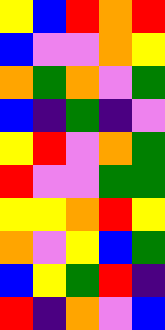[["yellow", "blue", "red", "orange", "red"], ["blue", "violet", "violet", "orange", "yellow"], ["orange", "green", "orange", "violet", "green"], ["blue", "indigo", "green", "indigo", "violet"], ["yellow", "red", "violet", "orange", "green"], ["red", "violet", "violet", "green", "green"], ["yellow", "yellow", "orange", "red", "yellow"], ["orange", "violet", "yellow", "blue", "green"], ["blue", "yellow", "green", "red", "indigo"], ["red", "indigo", "orange", "violet", "blue"]]